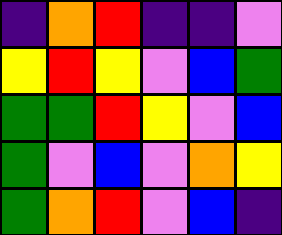[["indigo", "orange", "red", "indigo", "indigo", "violet"], ["yellow", "red", "yellow", "violet", "blue", "green"], ["green", "green", "red", "yellow", "violet", "blue"], ["green", "violet", "blue", "violet", "orange", "yellow"], ["green", "orange", "red", "violet", "blue", "indigo"]]